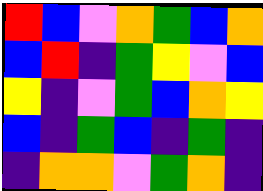[["red", "blue", "violet", "orange", "green", "blue", "orange"], ["blue", "red", "indigo", "green", "yellow", "violet", "blue"], ["yellow", "indigo", "violet", "green", "blue", "orange", "yellow"], ["blue", "indigo", "green", "blue", "indigo", "green", "indigo"], ["indigo", "orange", "orange", "violet", "green", "orange", "indigo"]]